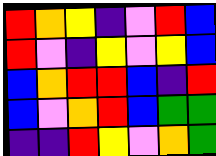[["red", "orange", "yellow", "indigo", "violet", "red", "blue"], ["red", "violet", "indigo", "yellow", "violet", "yellow", "blue"], ["blue", "orange", "red", "red", "blue", "indigo", "red"], ["blue", "violet", "orange", "red", "blue", "green", "green"], ["indigo", "indigo", "red", "yellow", "violet", "orange", "green"]]